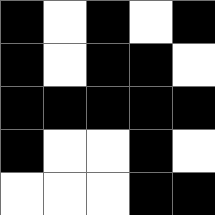[["black", "white", "black", "white", "black"], ["black", "white", "black", "black", "white"], ["black", "black", "black", "black", "black"], ["black", "white", "white", "black", "white"], ["white", "white", "white", "black", "black"]]